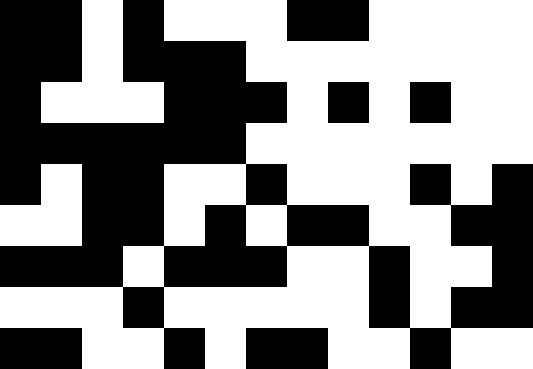[["black", "black", "white", "black", "white", "white", "white", "black", "black", "white", "white", "white", "white"], ["black", "black", "white", "black", "black", "black", "white", "white", "white", "white", "white", "white", "white"], ["black", "white", "white", "white", "black", "black", "black", "white", "black", "white", "black", "white", "white"], ["black", "black", "black", "black", "black", "black", "white", "white", "white", "white", "white", "white", "white"], ["black", "white", "black", "black", "white", "white", "black", "white", "white", "white", "black", "white", "black"], ["white", "white", "black", "black", "white", "black", "white", "black", "black", "white", "white", "black", "black"], ["black", "black", "black", "white", "black", "black", "black", "white", "white", "black", "white", "white", "black"], ["white", "white", "white", "black", "white", "white", "white", "white", "white", "black", "white", "black", "black"], ["black", "black", "white", "white", "black", "white", "black", "black", "white", "white", "black", "white", "white"]]